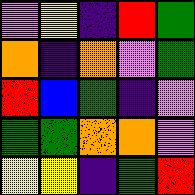[["violet", "yellow", "indigo", "red", "green"], ["orange", "indigo", "orange", "violet", "green"], ["red", "blue", "green", "indigo", "violet"], ["green", "green", "orange", "orange", "violet"], ["yellow", "yellow", "indigo", "green", "red"]]